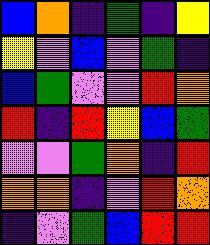[["blue", "orange", "indigo", "green", "indigo", "yellow"], ["yellow", "violet", "blue", "violet", "green", "indigo"], ["blue", "green", "violet", "violet", "red", "orange"], ["red", "indigo", "red", "yellow", "blue", "green"], ["violet", "violet", "green", "orange", "indigo", "red"], ["orange", "orange", "indigo", "violet", "red", "orange"], ["indigo", "violet", "green", "blue", "red", "red"]]